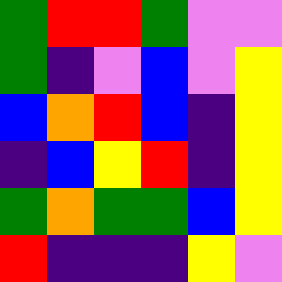[["green", "red", "red", "green", "violet", "violet"], ["green", "indigo", "violet", "blue", "violet", "yellow"], ["blue", "orange", "red", "blue", "indigo", "yellow"], ["indigo", "blue", "yellow", "red", "indigo", "yellow"], ["green", "orange", "green", "green", "blue", "yellow"], ["red", "indigo", "indigo", "indigo", "yellow", "violet"]]